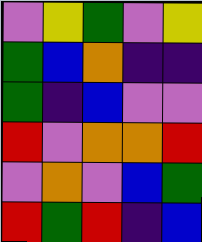[["violet", "yellow", "green", "violet", "yellow"], ["green", "blue", "orange", "indigo", "indigo"], ["green", "indigo", "blue", "violet", "violet"], ["red", "violet", "orange", "orange", "red"], ["violet", "orange", "violet", "blue", "green"], ["red", "green", "red", "indigo", "blue"]]